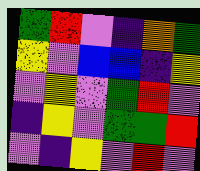[["green", "red", "violet", "indigo", "orange", "green"], ["yellow", "violet", "blue", "blue", "indigo", "yellow"], ["violet", "yellow", "violet", "green", "red", "violet"], ["indigo", "yellow", "violet", "green", "green", "red"], ["violet", "indigo", "yellow", "violet", "red", "violet"]]